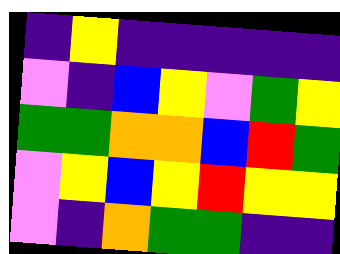[["indigo", "yellow", "indigo", "indigo", "indigo", "indigo", "indigo"], ["violet", "indigo", "blue", "yellow", "violet", "green", "yellow"], ["green", "green", "orange", "orange", "blue", "red", "green"], ["violet", "yellow", "blue", "yellow", "red", "yellow", "yellow"], ["violet", "indigo", "orange", "green", "green", "indigo", "indigo"]]